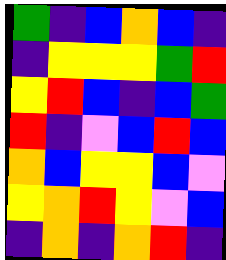[["green", "indigo", "blue", "orange", "blue", "indigo"], ["indigo", "yellow", "yellow", "yellow", "green", "red"], ["yellow", "red", "blue", "indigo", "blue", "green"], ["red", "indigo", "violet", "blue", "red", "blue"], ["orange", "blue", "yellow", "yellow", "blue", "violet"], ["yellow", "orange", "red", "yellow", "violet", "blue"], ["indigo", "orange", "indigo", "orange", "red", "indigo"]]